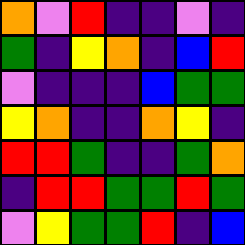[["orange", "violet", "red", "indigo", "indigo", "violet", "indigo"], ["green", "indigo", "yellow", "orange", "indigo", "blue", "red"], ["violet", "indigo", "indigo", "indigo", "blue", "green", "green"], ["yellow", "orange", "indigo", "indigo", "orange", "yellow", "indigo"], ["red", "red", "green", "indigo", "indigo", "green", "orange"], ["indigo", "red", "red", "green", "green", "red", "green"], ["violet", "yellow", "green", "green", "red", "indigo", "blue"]]